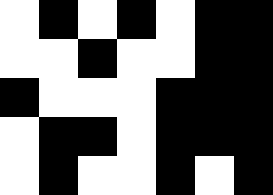[["white", "black", "white", "black", "white", "black", "black"], ["white", "white", "black", "white", "white", "black", "black"], ["black", "white", "white", "white", "black", "black", "black"], ["white", "black", "black", "white", "black", "black", "black"], ["white", "black", "white", "white", "black", "white", "black"]]